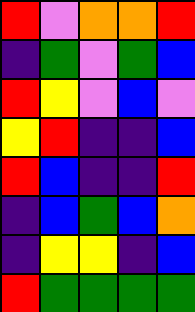[["red", "violet", "orange", "orange", "red"], ["indigo", "green", "violet", "green", "blue"], ["red", "yellow", "violet", "blue", "violet"], ["yellow", "red", "indigo", "indigo", "blue"], ["red", "blue", "indigo", "indigo", "red"], ["indigo", "blue", "green", "blue", "orange"], ["indigo", "yellow", "yellow", "indigo", "blue"], ["red", "green", "green", "green", "green"]]